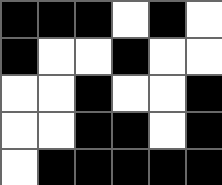[["black", "black", "black", "white", "black", "white"], ["black", "white", "white", "black", "white", "white"], ["white", "white", "black", "white", "white", "black"], ["white", "white", "black", "black", "white", "black"], ["white", "black", "black", "black", "black", "black"]]